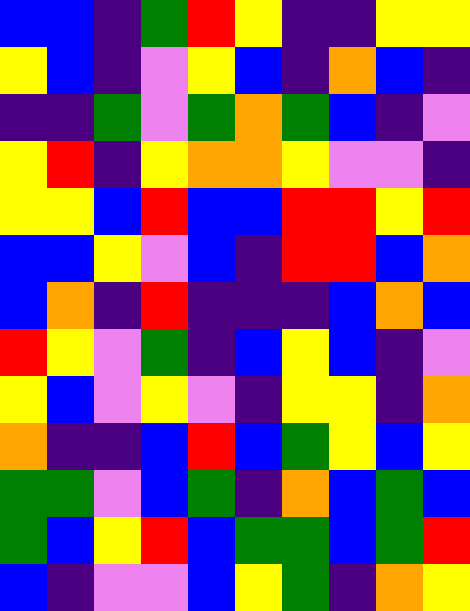[["blue", "blue", "indigo", "green", "red", "yellow", "indigo", "indigo", "yellow", "yellow"], ["yellow", "blue", "indigo", "violet", "yellow", "blue", "indigo", "orange", "blue", "indigo"], ["indigo", "indigo", "green", "violet", "green", "orange", "green", "blue", "indigo", "violet"], ["yellow", "red", "indigo", "yellow", "orange", "orange", "yellow", "violet", "violet", "indigo"], ["yellow", "yellow", "blue", "red", "blue", "blue", "red", "red", "yellow", "red"], ["blue", "blue", "yellow", "violet", "blue", "indigo", "red", "red", "blue", "orange"], ["blue", "orange", "indigo", "red", "indigo", "indigo", "indigo", "blue", "orange", "blue"], ["red", "yellow", "violet", "green", "indigo", "blue", "yellow", "blue", "indigo", "violet"], ["yellow", "blue", "violet", "yellow", "violet", "indigo", "yellow", "yellow", "indigo", "orange"], ["orange", "indigo", "indigo", "blue", "red", "blue", "green", "yellow", "blue", "yellow"], ["green", "green", "violet", "blue", "green", "indigo", "orange", "blue", "green", "blue"], ["green", "blue", "yellow", "red", "blue", "green", "green", "blue", "green", "red"], ["blue", "indigo", "violet", "violet", "blue", "yellow", "green", "indigo", "orange", "yellow"]]